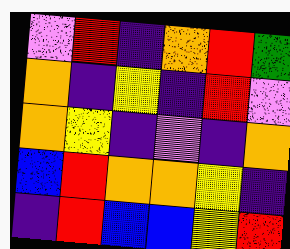[["violet", "red", "indigo", "orange", "red", "green"], ["orange", "indigo", "yellow", "indigo", "red", "violet"], ["orange", "yellow", "indigo", "violet", "indigo", "orange"], ["blue", "red", "orange", "orange", "yellow", "indigo"], ["indigo", "red", "blue", "blue", "yellow", "red"]]